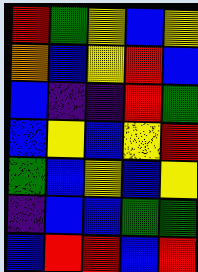[["red", "green", "yellow", "blue", "yellow"], ["orange", "blue", "yellow", "red", "blue"], ["blue", "indigo", "indigo", "red", "green"], ["blue", "yellow", "blue", "yellow", "red"], ["green", "blue", "yellow", "blue", "yellow"], ["indigo", "blue", "blue", "green", "green"], ["blue", "red", "red", "blue", "red"]]